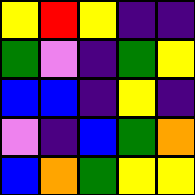[["yellow", "red", "yellow", "indigo", "indigo"], ["green", "violet", "indigo", "green", "yellow"], ["blue", "blue", "indigo", "yellow", "indigo"], ["violet", "indigo", "blue", "green", "orange"], ["blue", "orange", "green", "yellow", "yellow"]]